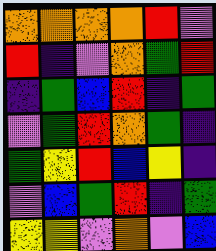[["orange", "orange", "orange", "orange", "red", "violet"], ["red", "indigo", "violet", "orange", "green", "red"], ["indigo", "green", "blue", "red", "indigo", "green"], ["violet", "green", "red", "orange", "green", "indigo"], ["green", "yellow", "red", "blue", "yellow", "indigo"], ["violet", "blue", "green", "red", "indigo", "green"], ["yellow", "yellow", "violet", "orange", "violet", "blue"]]